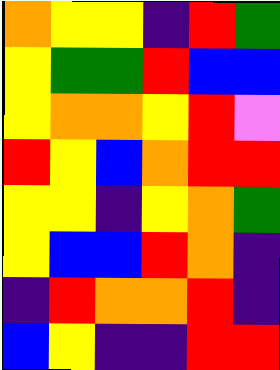[["orange", "yellow", "yellow", "indigo", "red", "green"], ["yellow", "green", "green", "red", "blue", "blue"], ["yellow", "orange", "orange", "yellow", "red", "violet"], ["red", "yellow", "blue", "orange", "red", "red"], ["yellow", "yellow", "indigo", "yellow", "orange", "green"], ["yellow", "blue", "blue", "red", "orange", "indigo"], ["indigo", "red", "orange", "orange", "red", "indigo"], ["blue", "yellow", "indigo", "indigo", "red", "red"]]